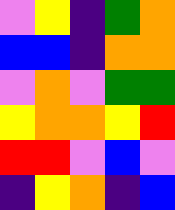[["violet", "yellow", "indigo", "green", "orange"], ["blue", "blue", "indigo", "orange", "orange"], ["violet", "orange", "violet", "green", "green"], ["yellow", "orange", "orange", "yellow", "red"], ["red", "red", "violet", "blue", "violet"], ["indigo", "yellow", "orange", "indigo", "blue"]]